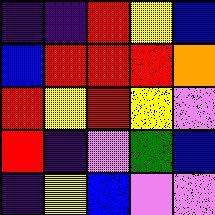[["indigo", "indigo", "red", "yellow", "blue"], ["blue", "red", "red", "red", "orange"], ["red", "yellow", "red", "yellow", "violet"], ["red", "indigo", "violet", "green", "blue"], ["indigo", "yellow", "blue", "violet", "violet"]]